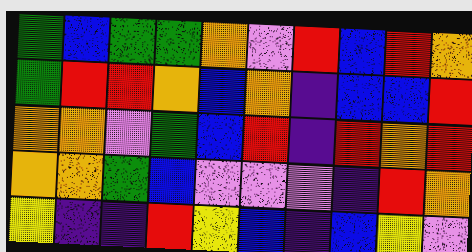[["green", "blue", "green", "green", "orange", "violet", "red", "blue", "red", "orange"], ["green", "red", "red", "orange", "blue", "orange", "indigo", "blue", "blue", "red"], ["orange", "orange", "violet", "green", "blue", "red", "indigo", "red", "orange", "red"], ["orange", "orange", "green", "blue", "violet", "violet", "violet", "indigo", "red", "orange"], ["yellow", "indigo", "indigo", "red", "yellow", "blue", "indigo", "blue", "yellow", "violet"]]